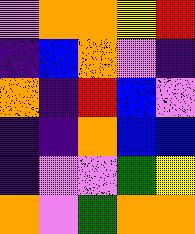[["violet", "orange", "orange", "yellow", "red"], ["indigo", "blue", "orange", "violet", "indigo"], ["orange", "indigo", "red", "blue", "violet"], ["indigo", "indigo", "orange", "blue", "blue"], ["indigo", "violet", "violet", "green", "yellow"], ["orange", "violet", "green", "orange", "orange"]]